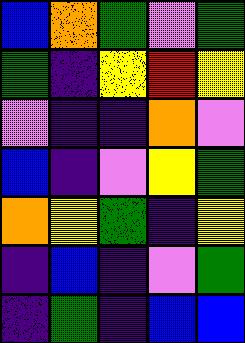[["blue", "orange", "green", "violet", "green"], ["green", "indigo", "yellow", "red", "yellow"], ["violet", "indigo", "indigo", "orange", "violet"], ["blue", "indigo", "violet", "yellow", "green"], ["orange", "yellow", "green", "indigo", "yellow"], ["indigo", "blue", "indigo", "violet", "green"], ["indigo", "green", "indigo", "blue", "blue"]]